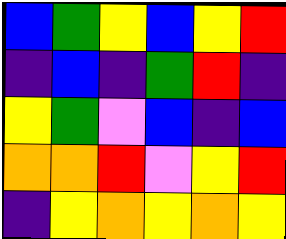[["blue", "green", "yellow", "blue", "yellow", "red"], ["indigo", "blue", "indigo", "green", "red", "indigo"], ["yellow", "green", "violet", "blue", "indigo", "blue"], ["orange", "orange", "red", "violet", "yellow", "red"], ["indigo", "yellow", "orange", "yellow", "orange", "yellow"]]